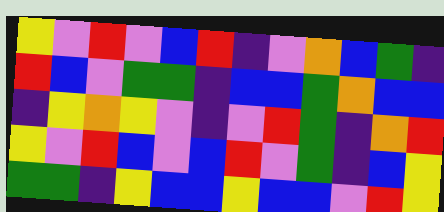[["yellow", "violet", "red", "violet", "blue", "red", "indigo", "violet", "orange", "blue", "green", "indigo"], ["red", "blue", "violet", "green", "green", "indigo", "blue", "blue", "green", "orange", "blue", "blue"], ["indigo", "yellow", "orange", "yellow", "violet", "indigo", "violet", "red", "green", "indigo", "orange", "red"], ["yellow", "violet", "red", "blue", "violet", "blue", "red", "violet", "green", "indigo", "blue", "yellow"], ["green", "green", "indigo", "yellow", "blue", "blue", "yellow", "blue", "blue", "violet", "red", "yellow"]]